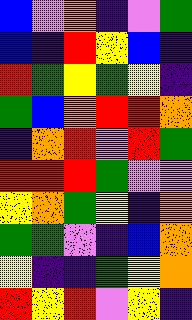[["blue", "violet", "orange", "indigo", "violet", "green"], ["blue", "indigo", "red", "yellow", "blue", "indigo"], ["red", "green", "yellow", "green", "yellow", "indigo"], ["green", "blue", "orange", "red", "red", "orange"], ["indigo", "orange", "red", "violet", "red", "green"], ["red", "red", "red", "green", "violet", "violet"], ["yellow", "orange", "green", "yellow", "indigo", "orange"], ["green", "green", "violet", "indigo", "blue", "orange"], ["yellow", "indigo", "indigo", "green", "yellow", "orange"], ["red", "yellow", "red", "violet", "yellow", "indigo"]]